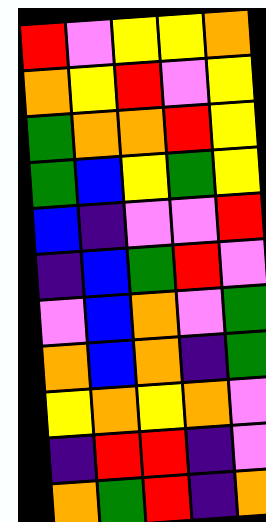[["red", "violet", "yellow", "yellow", "orange"], ["orange", "yellow", "red", "violet", "yellow"], ["green", "orange", "orange", "red", "yellow"], ["green", "blue", "yellow", "green", "yellow"], ["blue", "indigo", "violet", "violet", "red"], ["indigo", "blue", "green", "red", "violet"], ["violet", "blue", "orange", "violet", "green"], ["orange", "blue", "orange", "indigo", "green"], ["yellow", "orange", "yellow", "orange", "violet"], ["indigo", "red", "red", "indigo", "violet"], ["orange", "green", "red", "indigo", "orange"]]